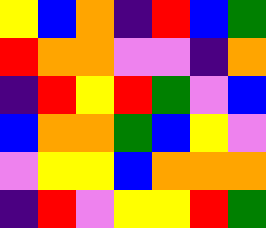[["yellow", "blue", "orange", "indigo", "red", "blue", "green"], ["red", "orange", "orange", "violet", "violet", "indigo", "orange"], ["indigo", "red", "yellow", "red", "green", "violet", "blue"], ["blue", "orange", "orange", "green", "blue", "yellow", "violet"], ["violet", "yellow", "yellow", "blue", "orange", "orange", "orange"], ["indigo", "red", "violet", "yellow", "yellow", "red", "green"]]